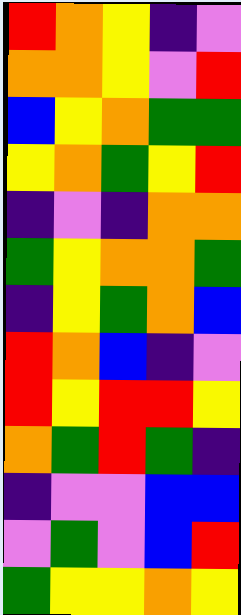[["red", "orange", "yellow", "indigo", "violet"], ["orange", "orange", "yellow", "violet", "red"], ["blue", "yellow", "orange", "green", "green"], ["yellow", "orange", "green", "yellow", "red"], ["indigo", "violet", "indigo", "orange", "orange"], ["green", "yellow", "orange", "orange", "green"], ["indigo", "yellow", "green", "orange", "blue"], ["red", "orange", "blue", "indigo", "violet"], ["red", "yellow", "red", "red", "yellow"], ["orange", "green", "red", "green", "indigo"], ["indigo", "violet", "violet", "blue", "blue"], ["violet", "green", "violet", "blue", "red"], ["green", "yellow", "yellow", "orange", "yellow"]]